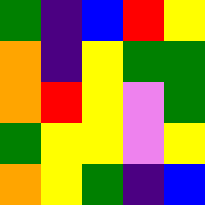[["green", "indigo", "blue", "red", "yellow"], ["orange", "indigo", "yellow", "green", "green"], ["orange", "red", "yellow", "violet", "green"], ["green", "yellow", "yellow", "violet", "yellow"], ["orange", "yellow", "green", "indigo", "blue"]]